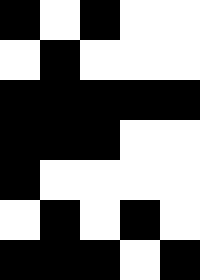[["black", "white", "black", "white", "white"], ["white", "black", "white", "white", "white"], ["black", "black", "black", "black", "black"], ["black", "black", "black", "white", "white"], ["black", "white", "white", "white", "white"], ["white", "black", "white", "black", "white"], ["black", "black", "black", "white", "black"]]